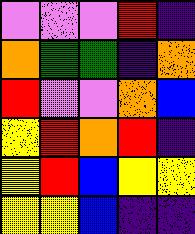[["violet", "violet", "violet", "red", "indigo"], ["orange", "green", "green", "indigo", "orange"], ["red", "violet", "violet", "orange", "blue"], ["yellow", "red", "orange", "red", "indigo"], ["yellow", "red", "blue", "yellow", "yellow"], ["yellow", "yellow", "blue", "indigo", "indigo"]]